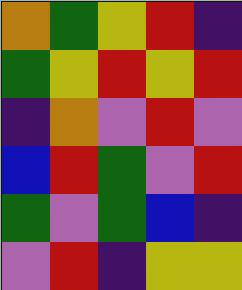[["orange", "green", "yellow", "red", "indigo"], ["green", "yellow", "red", "yellow", "red"], ["indigo", "orange", "violet", "red", "violet"], ["blue", "red", "green", "violet", "red"], ["green", "violet", "green", "blue", "indigo"], ["violet", "red", "indigo", "yellow", "yellow"]]